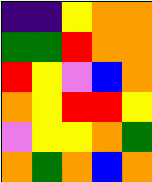[["indigo", "indigo", "yellow", "orange", "orange"], ["green", "green", "red", "orange", "orange"], ["red", "yellow", "violet", "blue", "orange"], ["orange", "yellow", "red", "red", "yellow"], ["violet", "yellow", "yellow", "orange", "green"], ["orange", "green", "orange", "blue", "orange"]]